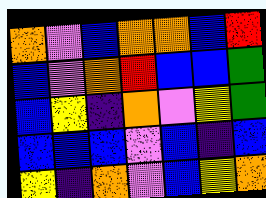[["orange", "violet", "blue", "orange", "orange", "blue", "red"], ["blue", "violet", "orange", "red", "blue", "blue", "green"], ["blue", "yellow", "indigo", "orange", "violet", "yellow", "green"], ["blue", "blue", "blue", "violet", "blue", "indigo", "blue"], ["yellow", "indigo", "orange", "violet", "blue", "yellow", "orange"]]